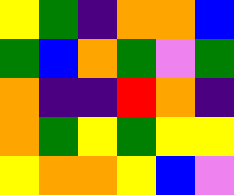[["yellow", "green", "indigo", "orange", "orange", "blue"], ["green", "blue", "orange", "green", "violet", "green"], ["orange", "indigo", "indigo", "red", "orange", "indigo"], ["orange", "green", "yellow", "green", "yellow", "yellow"], ["yellow", "orange", "orange", "yellow", "blue", "violet"]]